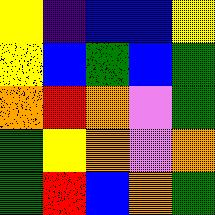[["yellow", "indigo", "blue", "blue", "yellow"], ["yellow", "blue", "green", "blue", "green"], ["orange", "red", "orange", "violet", "green"], ["green", "yellow", "orange", "violet", "orange"], ["green", "red", "blue", "orange", "green"]]